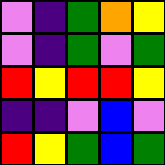[["violet", "indigo", "green", "orange", "yellow"], ["violet", "indigo", "green", "violet", "green"], ["red", "yellow", "red", "red", "yellow"], ["indigo", "indigo", "violet", "blue", "violet"], ["red", "yellow", "green", "blue", "green"]]